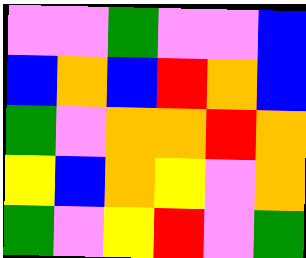[["violet", "violet", "green", "violet", "violet", "blue"], ["blue", "orange", "blue", "red", "orange", "blue"], ["green", "violet", "orange", "orange", "red", "orange"], ["yellow", "blue", "orange", "yellow", "violet", "orange"], ["green", "violet", "yellow", "red", "violet", "green"]]